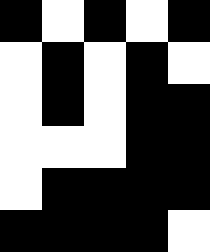[["black", "white", "black", "white", "black"], ["white", "black", "white", "black", "white"], ["white", "black", "white", "black", "black"], ["white", "white", "white", "black", "black"], ["white", "black", "black", "black", "black"], ["black", "black", "black", "black", "white"]]